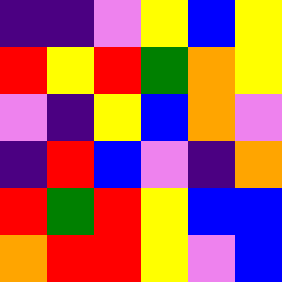[["indigo", "indigo", "violet", "yellow", "blue", "yellow"], ["red", "yellow", "red", "green", "orange", "yellow"], ["violet", "indigo", "yellow", "blue", "orange", "violet"], ["indigo", "red", "blue", "violet", "indigo", "orange"], ["red", "green", "red", "yellow", "blue", "blue"], ["orange", "red", "red", "yellow", "violet", "blue"]]